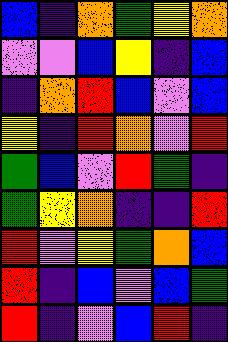[["blue", "indigo", "orange", "green", "yellow", "orange"], ["violet", "violet", "blue", "yellow", "indigo", "blue"], ["indigo", "orange", "red", "blue", "violet", "blue"], ["yellow", "indigo", "red", "orange", "violet", "red"], ["green", "blue", "violet", "red", "green", "indigo"], ["green", "yellow", "orange", "indigo", "indigo", "red"], ["red", "violet", "yellow", "green", "orange", "blue"], ["red", "indigo", "blue", "violet", "blue", "green"], ["red", "indigo", "violet", "blue", "red", "indigo"]]